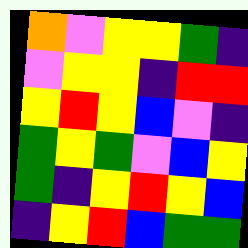[["orange", "violet", "yellow", "yellow", "green", "indigo"], ["violet", "yellow", "yellow", "indigo", "red", "red"], ["yellow", "red", "yellow", "blue", "violet", "indigo"], ["green", "yellow", "green", "violet", "blue", "yellow"], ["green", "indigo", "yellow", "red", "yellow", "blue"], ["indigo", "yellow", "red", "blue", "green", "green"]]